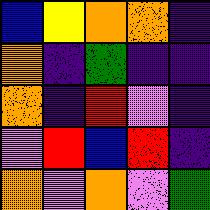[["blue", "yellow", "orange", "orange", "indigo"], ["orange", "indigo", "green", "indigo", "indigo"], ["orange", "indigo", "red", "violet", "indigo"], ["violet", "red", "blue", "red", "indigo"], ["orange", "violet", "orange", "violet", "green"]]